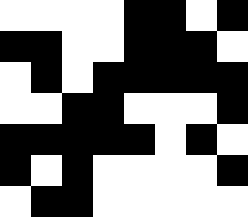[["white", "white", "white", "white", "black", "black", "white", "black"], ["black", "black", "white", "white", "black", "black", "black", "white"], ["white", "black", "white", "black", "black", "black", "black", "black"], ["white", "white", "black", "black", "white", "white", "white", "black"], ["black", "black", "black", "black", "black", "white", "black", "white"], ["black", "white", "black", "white", "white", "white", "white", "black"], ["white", "black", "black", "white", "white", "white", "white", "white"]]